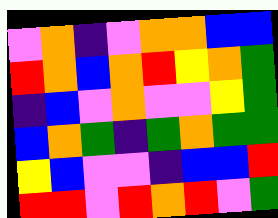[["violet", "orange", "indigo", "violet", "orange", "orange", "blue", "blue"], ["red", "orange", "blue", "orange", "red", "yellow", "orange", "green"], ["indigo", "blue", "violet", "orange", "violet", "violet", "yellow", "green"], ["blue", "orange", "green", "indigo", "green", "orange", "green", "green"], ["yellow", "blue", "violet", "violet", "indigo", "blue", "blue", "red"], ["red", "red", "violet", "red", "orange", "red", "violet", "green"]]